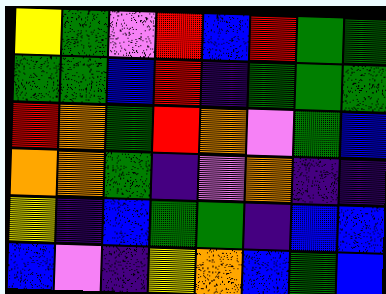[["yellow", "green", "violet", "red", "blue", "red", "green", "green"], ["green", "green", "blue", "red", "indigo", "green", "green", "green"], ["red", "orange", "green", "red", "orange", "violet", "green", "blue"], ["orange", "orange", "green", "indigo", "violet", "orange", "indigo", "indigo"], ["yellow", "indigo", "blue", "green", "green", "indigo", "blue", "blue"], ["blue", "violet", "indigo", "yellow", "orange", "blue", "green", "blue"]]